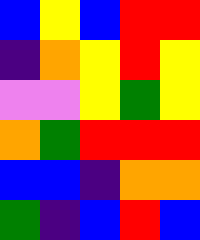[["blue", "yellow", "blue", "red", "red"], ["indigo", "orange", "yellow", "red", "yellow"], ["violet", "violet", "yellow", "green", "yellow"], ["orange", "green", "red", "red", "red"], ["blue", "blue", "indigo", "orange", "orange"], ["green", "indigo", "blue", "red", "blue"]]